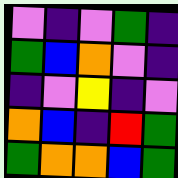[["violet", "indigo", "violet", "green", "indigo"], ["green", "blue", "orange", "violet", "indigo"], ["indigo", "violet", "yellow", "indigo", "violet"], ["orange", "blue", "indigo", "red", "green"], ["green", "orange", "orange", "blue", "green"]]